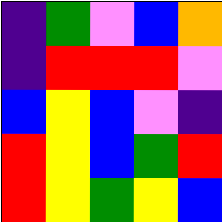[["indigo", "green", "violet", "blue", "orange"], ["indigo", "red", "red", "red", "violet"], ["blue", "yellow", "blue", "violet", "indigo"], ["red", "yellow", "blue", "green", "red"], ["red", "yellow", "green", "yellow", "blue"]]